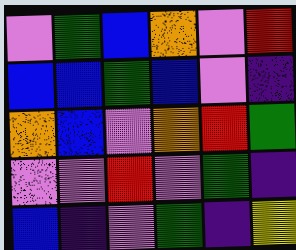[["violet", "green", "blue", "orange", "violet", "red"], ["blue", "blue", "green", "blue", "violet", "indigo"], ["orange", "blue", "violet", "orange", "red", "green"], ["violet", "violet", "red", "violet", "green", "indigo"], ["blue", "indigo", "violet", "green", "indigo", "yellow"]]